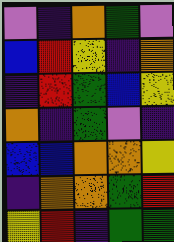[["violet", "indigo", "orange", "green", "violet"], ["blue", "red", "yellow", "indigo", "orange"], ["indigo", "red", "green", "blue", "yellow"], ["orange", "indigo", "green", "violet", "indigo"], ["blue", "blue", "orange", "orange", "yellow"], ["indigo", "orange", "orange", "green", "red"], ["yellow", "red", "indigo", "green", "green"]]